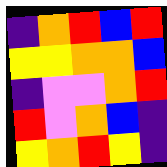[["indigo", "orange", "red", "blue", "red"], ["yellow", "yellow", "orange", "orange", "blue"], ["indigo", "violet", "violet", "orange", "red"], ["red", "violet", "orange", "blue", "indigo"], ["yellow", "orange", "red", "yellow", "indigo"]]